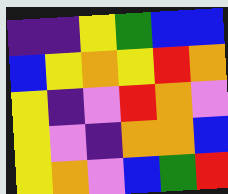[["indigo", "indigo", "yellow", "green", "blue", "blue"], ["blue", "yellow", "orange", "yellow", "red", "orange"], ["yellow", "indigo", "violet", "red", "orange", "violet"], ["yellow", "violet", "indigo", "orange", "orange", "blue"], ["yellow", "orange", "violet", "blue", "green", "red"]]